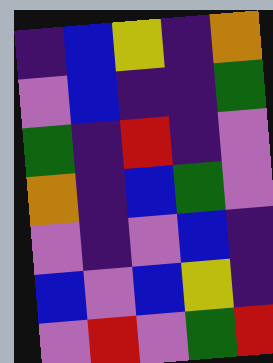[["indigo", "blue", "yellow", "indigo", "orange"], ["violet", "blue", "indigo", "indigo", "green"], ["green", "indigo", "red", "indigo", "violet"], ["orange", "indigo", "blue", "green", "violet"], ["violet", "indigo", "violet", "blue", "indigo"], ["blue", "violet", "blue", "yellow", "indigo"], ["violet", "red", "violet", "green", "red"]]